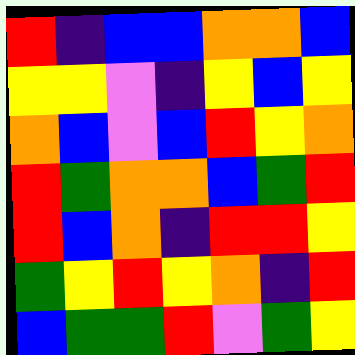[["red", "indigo", "blue", "blue", "orange", "orange", "blue"], ["yellow", "yellow", "violet", "indigo", "yellow", "blue", "yellow"], ["orange", "blue", "violet", "blue", "red", "yellow", "orange"], ["red", "green", "orange", "orange", "blue", "green", "red"], ["red", "blue", "orange", "indigo", "red", "red", "yellow"], ["green", "yellow", "red", "yellow", "orange", "indigo", "red"], ["blue", "green", "green", "red", "violet", "green", "yellow"]]